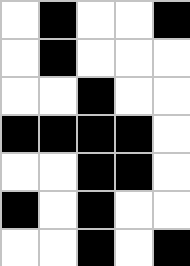[["white", "black", "white", "white", "black"], ["white", "black", "white", "white", "white"], ["white", "white", "black", "white", "white"], ["black", "black", "black", "black", "white"], ["white", "white", "black", "black", "white"], ["black", "white", "black", "white", "white"], ["white", "white", "black", "white", "black"]]